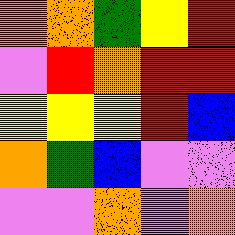[["orange", "orange", "green", "yellow", "red"], ["violet", "red", "orange", "red", "red"], ["yellow", "yellow", "yellow", "red", "blue"], ["orange", "green", "blue", "violet", "violet"], ["violet", "violet", "orange", "violet", "orange"]]